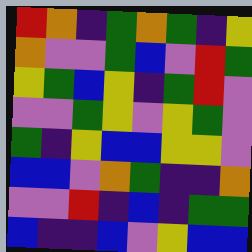[["red", "orange", "indigo", "green", "orange", "green", "indigo", "yellow"], ["orange", "violet", "violet", "green", "blue", "violet", "red", "green"], ["yellow", "green", "blue", "yellow", "indigo", "green", "red", "violet"], ["violet", "violet", "green", "yellow", "violet", "yellow", "green", "violet"], ["green", "indigo", "yellow", "blue", "blue", "yellow", "yellow", "violet"], ["blue", "blue", "violet", "orange", "green", "indigo", "indigo", "orange"], ["violet", "violet", "red", "indigo", "blue", "indigo", "green", "green"], ["blue", "indigo", "indigo", "blue", "violet", "yellow", "blue", "blue"]]